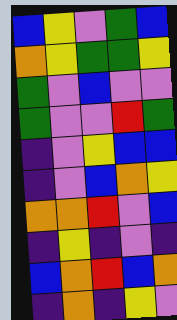[["blue", "yellow", "violet", "green", "blue"], ["orange", "yellow", "green", "green", "yellow"], ["green", "violet", "blue", "violet", "violet"], ["green", "violet", "violet", "red", "green"], ["indigo", "violet", "yellow", "blue", "blue"], ["indigo", "violet", "blue", "orange", "yellow"], ["orange", "orange", "red", "violet", "blue"], ["indigo", "yellow", "indigo", "violet", "indigo"], ["blue", "orange", "red", "blue", "orange"], ["indigo", "orange", "indigo", "yellow", "violet"]]